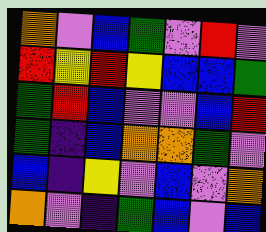[["orange", "violet", "blue", "green", "violet", "red", "violet"], ["red", "yellow", "red", "yellow", "blue", "blue", "green"], ["green", "red", "blue", "violet", "violet", "blue", "red"], ["green", "indigo", "blue", "orange", "orange", "green", "violet"], ["blue", "indigo", "yellow", "violet", "blue", "violet", "orange"], ["orange", "violet", "indigo", "green", "blue", "violet", "blue"]]